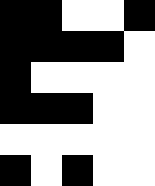[["black", "black", "white", "white", "black"], ["black", "black", "black", "black", "white"], ["black", "white", "white", "white", "white"], ["black", "black", "black", "white", "white"], ["white", "white", "white", "white", "white"], ["black", "white", "black", "white", "white"]]